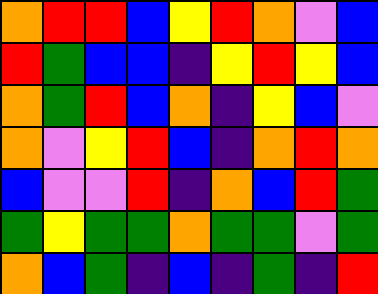[["orange", "red", "red", "blue", "yellow", "red", "orange", "violet", "blue"], ["red", "green", "blue", "blue", "indigo", "yellow", "red", "yellow", "blue"], ["orange", "green", "red", "blue", "orange", "indigo", "yellow", "blue", "violet"], ["orange", "violet", "yellow", "red", "blue", "indigo", "orange", "red", "orange"], ["blue", "violet", "violet", "red", "indigo", "orange", "blue", "red", "green"], ["green", "yellow", "green", "green", "orange", "green", "green", "violet", "green"], ["orange", "blue", "green", "indigo", "blue", "indigo", "green", "indigo", "red"]]